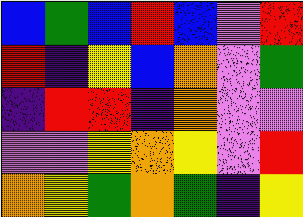[["blue", "green", "blue", "red", "blue", "violet", "red"], ["red", "indigo", "yellow", "blue", "orange", "violet", "green"], ["indigo", "red", "red", "indigo", "orange", "violet", "violet"], ["violet", "violet", "yellow", "orange", "yellow", "violet", "red"], ["orange", "yellow", "green", "orange", "green", "indigo", "yellow"]]